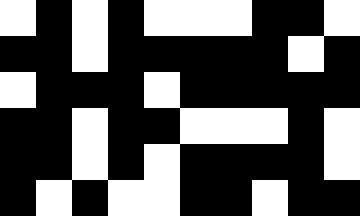[["white", "black", "white", "black", "white", "white", "white", "black", "black", "white"], ["black", "black", "white", "black", "black", "black", "black", "black", "white", "black"], ["white", "black", "black", "black", "white", "black", "black", "black", "black", "black"], ["black", "black", "white", "black", "black", "white", "white", "white", "black", "white"], ["black", "black", "white", "black", "white", "black", "black", "black", "black", "white"], ["black", "white", "black", "white", "white", "black", "black", "white", "black", "black"]]